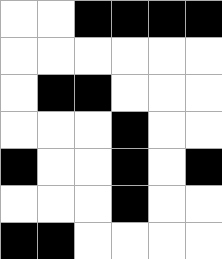[["white", "white", "black", "black", "black", "black"], ["white", "white", "white", "white", "white", "white"], ["white", "black", "black", "white", "white", "white"], ["white", "white", "white", "black", "white", "white"], ["black", "white", "white", "black", "white", "black"], ["white", "white", "white", "black", "white", "white"], ["black", "black", "white", "white", "white", "white"]]